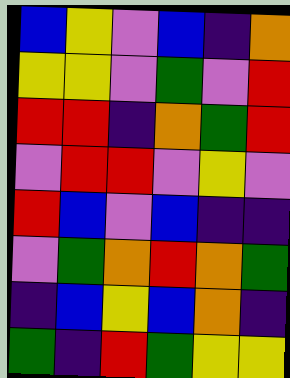[["blue", "yellow", "violet", "blue", "indigo", "orange"], ["yellow", "yellow", "violet", "green", "violet", "red"], ["red", "red", "indigo", "orange", "green", "red"], ["violet", "red", "red", "violet", "yellow", "violet"], ["red", "blue", "violet", "blue", "indigo", "indigo"], ["violet", "green", "orange", "red", "orange", "green"], ["indigo", "blue", "yellow", "blue", "orange", "indigo"], ["green", "indigo", "red", "green", "yellow", "yellow"]]